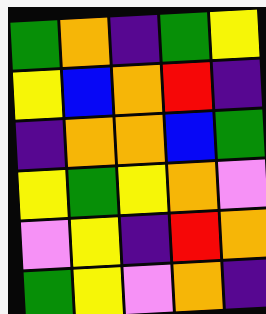[["green", "orange", "indigo", "green", "yellow"], ["yellow", "blue", "orange", "red", "indigo"], ["indigo", "orange", "orange", "blue", "green"], ["yellow", "green", "yellow", "orange", "violet"], ["violet", "yellow", "indigo", "red", "orange"], ["green", "yellow", "violet", "orange", "indigo"]]